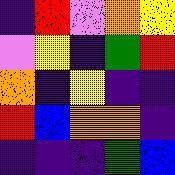[["indigo", "red", "violet", "orange", "yellow"], ["violet", "yellow", "indigo", "green", "red"], ["orange", "indigo", "yellow", "indigo", "indigo"], ["red", "blue", "orange", "orange", "indigo"], ["indigo", "indigo", "indigo", "green", "blue"]]